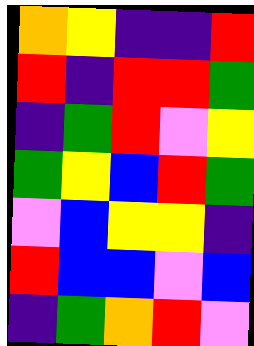[["orange", "yellow", "indigo", "indigo", "red"], ["red", "indigo", "red", "red", "green"], ["indigo", "green", "red", "violet", "yellow"], ["green", "yellow", "blue", "red", "green"], ["violet", "blue", "yellow", "yellow", "indigo"], ["red", "blue", "blue", "violet", "blue"], ["indigo", "green", "orange", "red", "violet"]]